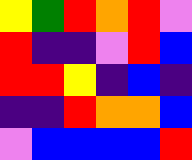[["yellow", "green", "red", "orange", "red", "violet"], ["red", "indigo", "indigo", "violet", "red", "blue"], ["red", "red", "yellow", "indigo", "blue", "indigo"], ["indigo", "indigo", "red", "orange", "orange", "blue"], ["violet", "blue", "blue", "blue", "blue", "red"]]